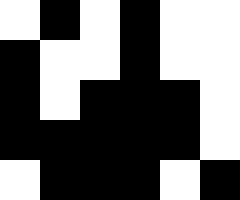[["white", "black", "white", "black", "white", "white"], ["black", "white", "white", "black", "white", "white"], ["black", "white", "black", "black", "black", "white"], ["black", "black", "black", "black", "black", "white"], ["white", "black", "black", "black", "white", "black"]]